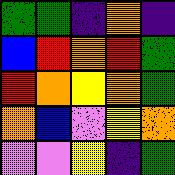[["green", "green", "indigo", "orange", "indigo"], ["blue", "red", "orange", "red", "green"], ["red", "orange", "yellow", "orange", "green"], ["orange", "blue", "violet", "yellow", "orange"], ["violet", "violet", "yellow", "indigo", "green"]]